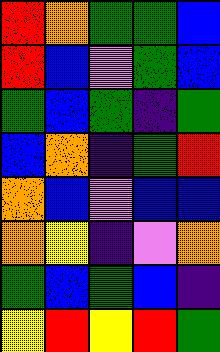[["red", "orange", "green", "green", "blue"], ["red", "blue", "violet", "green", "blue"], ["green", "blue", "green", "indigo", "green"], ["blue", "orange", "indigo", "green", "red"], ["orange", "blue", "violet", "blue", "blue"], ["orange", "yellow", "indigo", "violet", "orange"], ["green", "blue", "green", "blue", "indigo"], ["yellow", "red", "yellow", "red", "green"]]